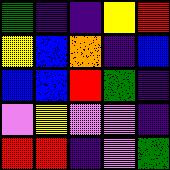[["green", "indigo", "indigo", "yellow", "red"], ["yellow", "blue", "orange", "indigo", "blue"], ["blue", "blue", "red", "green", "indigo"], ["violet", "yellow", "violet", "violet", "indigo"], ["red", "red", "indigo", "violet", "green"]]